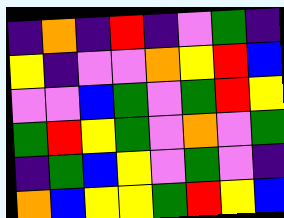[["indigo", "orange", "indigo", "red", "indigo", "violet", "green", "indigo"], ["yellow", "indigo", "violet", "violet", "orange", "yellow", "red", "blue"], ["violet", "violet", "blue", "green", "violet", "green", "red", "yellow"], ["green", "red", "yellow", "green", "violet", "orange", "violet", "green"], ["indigo", "green", "blue", "yellow", "violet", "green", "violet", "indigo"], ["orange", "blue", "yellow", "yellow", "green", "red", "yellow", "blue"]]